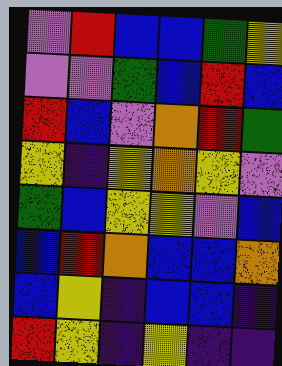[["violet", "red", "blue", "blue", "green", "yellow"], ["violet", "violet", "green", "blue", "red", "blue"], ["red", "blue", "violet", "orange", "red", "green"], ["yellow", "indigo", "yellow", "orange", "yellow", "violet"], ["green", "blue", "yellow", "yellow", "violet", "blue"], ["blue", "red", "orange", "blue", "blue", "orange"], ["blue", "yellow", "indigo", "blue", "blue", "indigo"], ["red", "yellow", "indigo", "yellow", "indigo", "indigo"]]